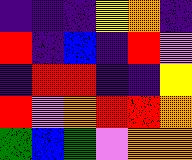[["indigo", "indigo", "indigo", "yellow", "orange", "indigo"], ["red", "indigo", "blue", "indigo", "red", "violet"], ["indigo", "red", "red", "indigo", "indigo", "yellow"], ["red", "violet", "orange", "red", "red", "orange"], ["green", "blue", "green", "violet", "orange", "orange"]]